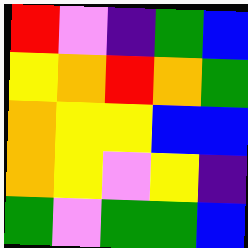[["red", "violet", "indigo", "green", "blue"], ["yellow", "orange", "red", "orange", "green"], ["orange", "yellow", "yellow", "blue", "blue"], ["orange", "yellow", "violet", "yellow", "indigo"], ["green", "violet", "green", "green", "blue"]]